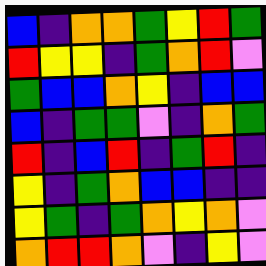[["blue", "indigo", "orange", "orange", "green", "yellow", "red", "green"], ["red", "yellow", "yellow", "indigo", "green", "orange", "red", "violet"], ["green", "blue", "blue", "orange", "yellow", "indigo", "blue", "blue"], ["blue", "indigo", "green", "green", "violet", "indigo", "orange", "green"], ["red", "indigo", "blue", "red", "indigo", "green", "red", "indigo"], ["yellow", "indigo", "green", "orange", "blue", "blue", "indigo", "indigo"], ["yellow", "green", "indigo", "green", "orange", "yellow", "orange", "violet"], ["orange", "red", "red", "orange", "violet", "indigo", "yellow", "violet"]]